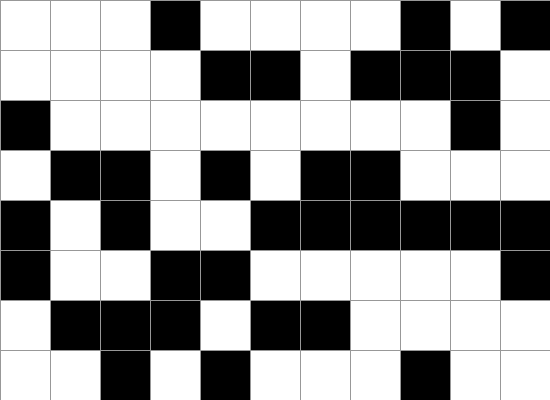[["white", "white", "white", "black", "white", "white", "white", "white", "black", "white", "black"], ["white", "white", "white", "white", "black", "black", "white", "black", "black", "black", "white"], ["black", "white", "white", "white", "white", "white", "white", "white", "white", "black", "white"], ["white", "black", "black", "white", "black", "white", "black", "black", "white", "white", "white"], ["black", "white", "black", "white", "white", "black", "black", "black", "black", "black", "black"], ["black", "white", "white", "black", "black", "white", "white", "white", "white", "white", "black"], ["white", "black", "black", "black", "white", "black", "black", "white", "white", "white", "white"], ["white", "white", "black", "white", "black", "white", "white", "white", "black", "white", "white"]]